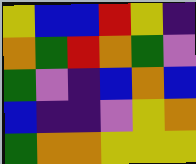[["yellow", "blue", "blue", "red", "yellow", "indigo"], ["orange", "green", "red", "orange", "green", "violet"], ["green", "violet", "indigo", "blue", "orange", "blue"], ["blue", "indigo", "indigo", "violet", "yellow", "orange"], ["green", "orange", "orange", "yellow", "yellow", "yellow"]]